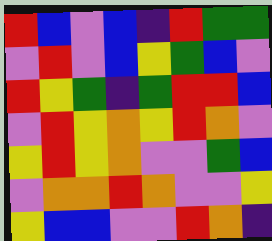[["red", "blue", "violet", "blue", "indigo", "red", "green", "green"], ["violet", "red", "violet", "blue", "yellow", "green", "blue", "violet"], ["red", "yellow", "green", "indigo", "green", "red", "red", "blue"], ["violet", "red", "yellow", "orange", "yellow", "red", "orange", "violet"], ["yellow", "red", "yellow", "orange", "violet", "violet", "green", "blue"], ["violet", "orange", "orange", "red", "orange", "violet", "violet", "yellow"], ["yellow", "blue", "blue", "violet", "violet", "red", "orange", "indigo"]]